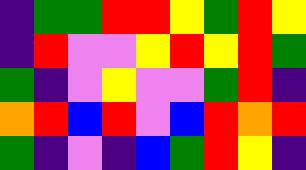[["indigo", "green", "green", "red", "red", "yellow", "green", "red", "yellow"], ["indigo", "red", "violet", "violet", "yellow", "red", "yellow", "red", "green"], ["green", "indigo", "violet", "yellow", "violet", "violet", "green", "red", "indigo"], ["orange", "red", "blue", "red", "violet", "blue", "red", "orange", "red"], ["green", "indigo", "violet", "indigo", "blue", "green", "red", "yellow", "indigo"]]